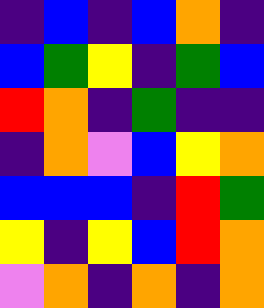[["indigo", "blue", "indigo", "blue", "orange", "indigo"], ["blue", "green", "yellow", "indigo", "green", "blue"], ["red", "orange", "indigo", "green", "indigo", "indigo"], ["indigo", "orange", "violet", "blue", "yellow", "orange"], ["blue", "blue", "blue", "indigo", "red", "green"], ["yellow", "indigo", "yellow", "blue", "red", "orange"], ["violet", "orange", "indigo", "orange", "indigo", "orange"]]